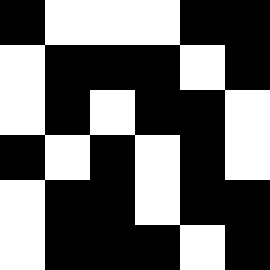[["black", "white", "white", "white", "black", "black"], ["white", "black", "black", "black", "white", "black"], ["white", "black", "white", "black", "black", "white"], ["black", "white", "black", "white", "black", "white"], ["white", "black", "black", "white", "black", "black"], ["white", "black", "black", "black", "white", "black"]]